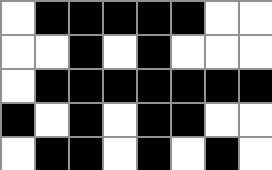[["white", "black", "black", "black", "black", "black", "white", "white"], ["white", "white", "black", "white", "black", "white", "white", "white"], ["white", "black", "black", "black", "black", "black", "black", "black"], ["black", "white", "black", "white", "black", "black", "white", "white"], ["white", "black", "black", "white", "black", "white", "black", "white"]]